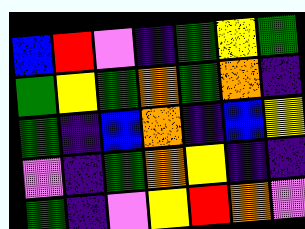[["blue", "red", "violet", "indigo", "green", "yellow", "green"], ["green", "yellow", "green", "orange", "green", "orange", "indigo"], ["green", "indigo", "blue", "orange", "indigo", "blue", "yellow"], ["violet", "indigo", "green", "orange", "yellow", "indigo", "indigo"], ["green", "indigo", "violet", "yellow", "red", "orange", "violet"]]